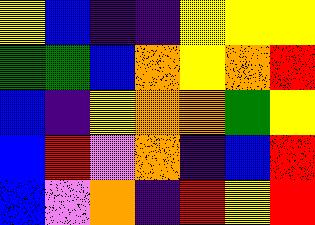[["yellow", "blue", "indigo", "indigo", "yellow", "yellow", "yellow"], ["green", "green", "blue", "orange", "yellow", "orange", "red"], ["blue", "indigo", "yellow", "orange", "orange", "green", "yellow"], ["blue", "red", "violet", "orange", "indigo", "blue", "red"], ["blue", "violet", "orange", "indigo", "red", "yellow", "red"]]